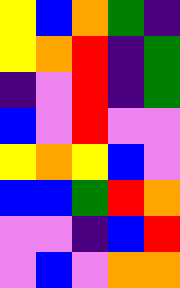[["yellow", "blue", "orange", "green", "indigo"], ["yellow", "orange", "red", "indigo", "green"], ["indigo", "violet", "red", "indigo", "green"], ["blue", "violet", "red", "violet", "violet"], ["yellow", "orange", "yellow", "blue", "violet"], ["blue", "blue", "green", "red", "orange"], ["violet", "violet", "indigo", "blue", "red"], ["violet", "blue", "violet", "orange", "orange"]]